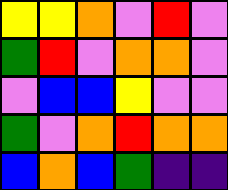[["yellow", "yellow", "orange", "violet", "red", "violet"], ["green", "red", "violet", "orange", "orange", "violet"], ["violet", "blue", "blue", "yellow", "violet", "violet"], ["green", "violet", "orange", "red", "orange", "orange"], ["blue", "orange", "blue", "green", "indigo", "indigo"]]